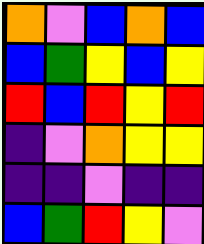[["orange", "violet", "blue", "orange", "blue"], ["blue", "green", "yellow", "blue", "yellow"], ["red", "blue", "red", "yellow", "red"], ["indigo", "violet", "orange", "yellow", "yellow"], ["indigo", "indigo", "violet", "indigo", "indigo"], ["blue", "green", "red", "yellow", "violet"]]